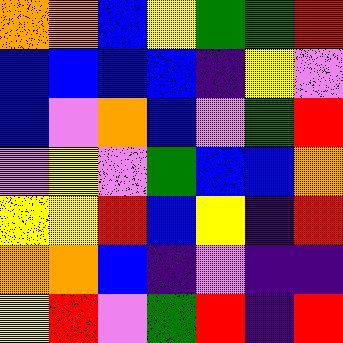[["orange", "orange", "blue", "yellow", "green", "green", "red"], ["blue", "blue", "blue", "blue", "indigo", "yellow", "violet"], ["blue", "violet", "orange", "blue", "violet", "green", "red"], ["violet", "yellow", "violet", "green", "blue", "blue", "orange"], ["yellow", "yellow", "red", "blue", "yellow", "indigo", "red"], ["orange", "orange", "blue", "indigo", "violet", "indigo", "indigo"], ["yellow", "red", "violet", "green", "red", "indigo", "red"]]